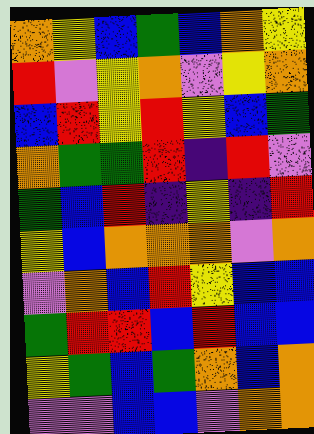[["orange", "yellow", "blue", "green", "blue", "orange", "yellow"], ["red", "violet", "yellow", "orange", "violet", "yellow", "orange"], ["blue", "red", "yellow", "red", "yellow", "blue", "green"], ["orange", "green", "green", "red", "indigo", "red", "violet"], ["green", "blue", "red", "indigo", "yellow", "indigo", "red"], ["yellow", "blue", "orange", "orange", "orange", "violet", "orange"], ["violet", "orange", "blue", "red", "yellow", "blue", "blue"], ["green", "red", "red", "blue", "red", "blue", "blue"], ["yellow", "green", "blue", "green", "orange", "blue", "orange"], ["violet", "violet", "blue", "blue", "violet", "orange", "orange"]]